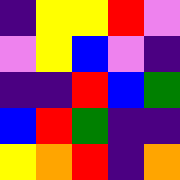[["indigo", "yellow", "yellow", "red", "violet"], ["violet", "yellow", "blue", "violet", "indigo"], ["indigo", "indigo", "red", "blue", "green"], ["blue", "red", "green", "indigo", "indigo"], ["yellow", "orange", "red", "indigo", "orange"]]